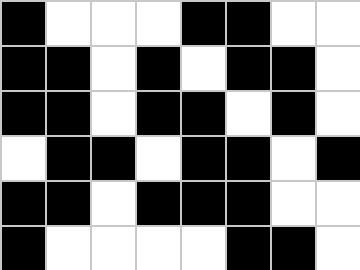[["black", "white", "white", "white", "black", "black", "white", "white"], ["black", "black", "white", "black", "white", "black", "black", "white"], ["black", "black", "white", "black", "black", "white", "black", "white"], ["white", "black", "black", "white", "black", "black", "white", "black"], ["black", "black", "white", "black", "black", "black", "white", "white"], ["black", "white", "white", "white", "white", "black", "black", "white"]]